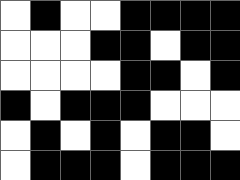[["white", "black", "white", "white", "black", "black", "black", "black"], ["white", "white", "white", "black", "black", "white", "black", "black"], ["white", "white", "white", "white", "black", "black", "white", "black"], ["black", "white", "black", "black", "black", "white", "white", "white"], ["white", "black", "white", "black", "white", "black", "black", "white"], ["white", "black", "black", "black", "white", "black", "black", "black"]]